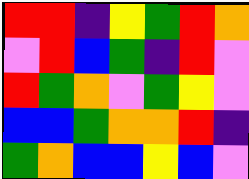[["red", "red", "indigo", "yellow", "green", "red", "orange"], ["violet", "red", "blue", "green", "indigo", "red", "violet"], ["red", "green", "orange", "violet", "green", "yellow", "violet"], ["blue", "blue", "green", "orange", "orange", "red", "indigo"], ["green", "orange", "blue", "blue", "yellow", "blue", "violet"]]